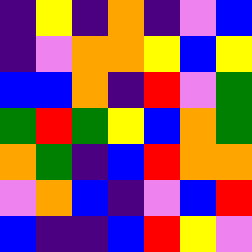[["indigo", "yellow", "indigo", "orange", "indigo", "violet", "blue"], ["indigo", "violet", "orange", "orange", "yellow", "blue", "yellow"], ["blue", "blue", "orange", "indigo", "red", "violet", "green"], ["green", "red", "green", "yellow", "blue", "orange", "green"], ["orange", "green", "indigo", "blue", "red", "orange", "orange"], ["violet", "orange", "blue", "indigo", "violet", "blue", "red"], ["blue", "indigo", "indigo", "blue", "red", "yellow", "violet"]]